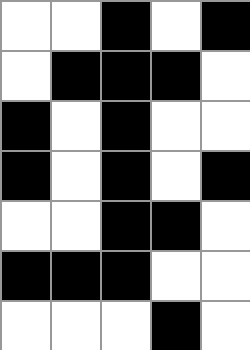[["white", "white", "black", "white", "black"], ["white", "black", "black", "black", "white"], ["black", "white", "black", "white", "white"], ["black", "white", "black", "white", "black"], ["white", "white", "black", "black", "white"], ["black", "black", "black", "white", "white"], ["white", "white", "white", "black", "white"]]